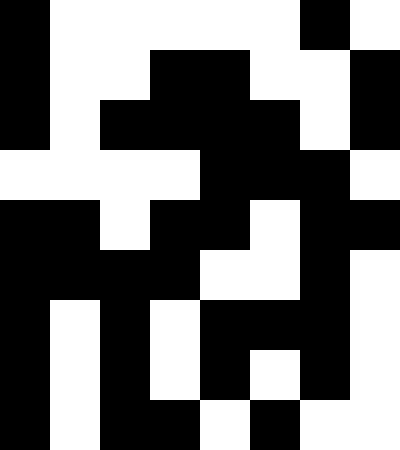[["black", "white", "white", "white", "white", "white", "black", "white"], ["black", "white", "white", "black", "black", "white", "white", "black"], ["black", "white", "black", "black", "black", "black", "white", "black"], ["white", "white", "white", "white", "black", "black", "black", "white"], ["black", "black", "white", "black", "black", "white", "black", "black"], ["black", "black", "black", "black", "white", "white", "black", "white"], ["black", "white", "black", "white", "black", "black", "black", "white"], ["black", "white", "black", "white", "black", "white", "black", "white"], ["black", "white", "black", "black", "white", "black", "white", "white"]]